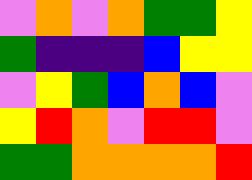[["violet", "orange", "violet", "orange", "green", "green", "yellow"], ["green", "indigo", "indigo", "indigo", "blue", "yellow", "yellow"], ["violet", "yellow", "green", "blue", "orange", "blue", "violet"], ["yellow", "red", "orange", "violet", "red", "red", "violet"], ["green", "green", "orange", "orange", "orange", "orange", "red"]]